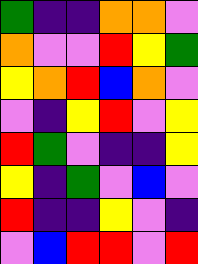[["green", "indigo", "indigo", "orange", "orange", "violet"], ["orange", "violet", "violet", "red", "yellow", "green"], ["yellow", "orange", "red", "blue", "orange", "violet"], ["violet", "indigo", "yellow", "red", "violet", "yellow"], ["red", "green", "violet", "indigo", "indigo", "yellow"], ["yellow", "indigo", "green", "violet", "blue", "violet"], ["red", "indigo", "indigo", "yellow", "violet", "indigo"], ["violet", "blue", "red", "red", "violet", "red"]]